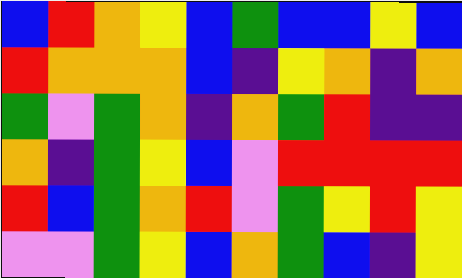[["blue", "red", "orange", "yellow", "blue", "green", "blue", "blue", "yellow", "blue"], ["red", "orange", "orange", "orange", "blue", "indigo", "yellow", "orange", "indigo", "orange"], ["green", "violet", "green", "orange", "indigo", "orange", "green", "red", "indigo", "indigo"], ["orange", "indigo", "green", "yellow", "blue", "violet", "red", "red", "red", "red"], ["red", "blue", "green", "orange", "red", "violet", "green", "yellow", "red", "yellow"], ["violet", "violet", "green", "yellow", "blue", "orange", "green", "blue", "indigo", "yellow"]]